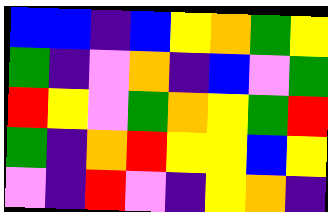[["blue", "blue", "indigo", "blue", "yellow", "orange", "green", "yellow"], ["green", "indigo", "violet", "orange", "indigo", "blue", "violet", "green"], ["red", "yellow", "violet", "green", "orange", "yellow", "green", "red"], ["green", "indigo", "orange", "red", "yellow", "yellow", "blue", "yellow"], ["violet", "indigo", "red", "violet", "indigo", "yellow", "orange", "indigo"]]